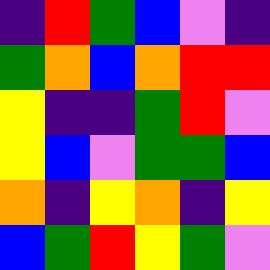[["indigo", "red", "green", "blue", "violet", "indigo"], ["green", "orange", "blue", "orange", "red", "red"], ["yellow", "indigo", "indigo", "green", "red", "violet"], ["yellow", "blue", "violet", "green", "green", "blue"], ["orange", "indigo", "yellow", "orange", "indigo", "yellow"], ["blue", "green", "red", "yellow", "green", "violet"]]